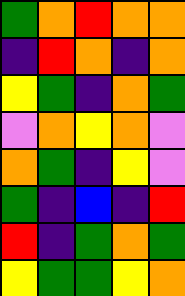[["green", "orange", "red", "orange", "orange"], ["indigo", "red", "orange", "indigo", "orange"], ["yellow", "green", "indigo", "orange", "green"], ["violet", "orange", "yellow", "orange", "violet"], ["orange", "green", "indigo", "yellow", "violet"], ["green", "indigo", "blue", "indigo", "red"], ["red", "indigo", "green", "orange", "green"], ["yellow", "green", "green", "yellow", "orange"]]